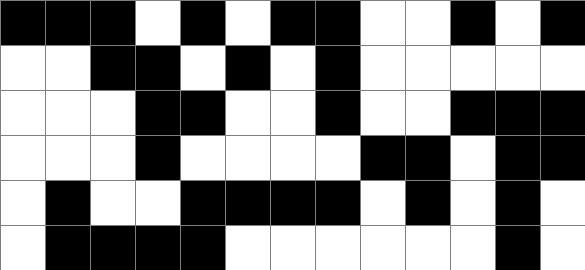[["black", "black", "black", "white", "black", "white", "black", "black", "white", "white", "black", "white", "black"], ["white", "white", "black", "black", "white", "black", "white", "black", "white", "white", "white", "white", "white"], ["white", "white", "white", "black", "black", "white", "white", "black", "white", "white", "black", "black", "black"], ["white", "white", "white", "black", "white", "white", "white", "white", "black", "black", "white", "black", "black"], ["white", "black", "white", "white", "black", "black", "black", "black", "white", "black", "white", "black", "white"], ["white", "black", "black", "black", "black", "white", "white", "white", "white", "white", "white", "black", "white"]]